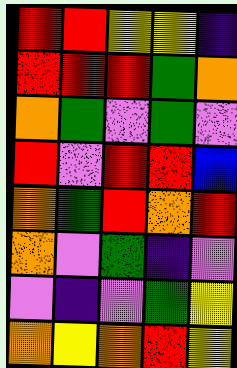[["red", "red", "yellow", "yellow", "indigo"], ["red", "red", "red", "green", "orange"], ["orange", "green", "violet", "green", "violet"], ["red", "violet", "red", "red", "blue"], ["orange", "green", "red", "orange", "red"], ["orange", "violet", "green", "indigo", "violet"], ["violet", "indigo", "violet", "green", "yellow"], ["orange", "yellow", "orange", "red", "yellow"]]